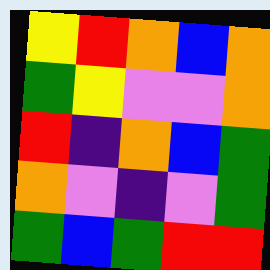[["yellow", "red", "orange", "blue", "orange"], ["green", "yellow", "violet", "violet", "orange"], ["red", "indigo", "orange", "blue", "green"], ["orange", "violet", "indigo", "violet", "green"], ["green", "blue", "green", "red", "red"]]